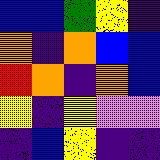[["blue", "blue", "green", "yellow", "indigo"], ["orange", "indigo", "orange", "blue", "blue"], ["red", "orange", "indigo", "orange", "blue"], ["yellow", "indigo", "yellow", "violet", "violet"], ["indigo", "blue", "yellow", "indigo", "indigo"]]